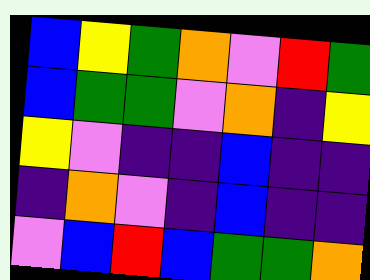[["blue", "yellow", "green", "orange", "violet", "red", "green"], ["blue", "green", "green", "violet", "orange", "indigo", "yellow"], ["yellow", "violet", "indigo", "indigo", "blue", "indigo", "indigo"], ["indigo", "orange", "violet", "indigo", "blue", "indigo", "indigo"], ["violet", "blue", "red", "blue", "green", "green", "orange"]]